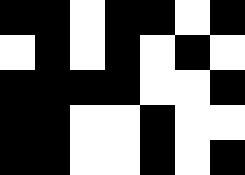[["black", "black", "white", "black", "black", "white", "black"], ["white", "black", "white", "black", "white", "black", "white"], ["black", "black", "black", "black", "white", "white", "black"], ["black", "black", "white", "white", "black", "white", "white"], ["black", "black", "white", "white", "black", "white", "black"]]